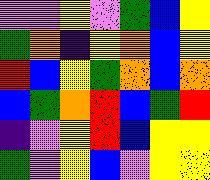[["violet", "violet", "yellow", "violet", "green", "blue", "yellow"], ["green", "orange", "indigo", "yellow", "orange", "blue", "yellow"], ["red", "blue", "yellow", "green", "orange", "blue", "orange"], ["blue", "green", "orange", "red", "blue", "green", "red"], ["indigo", "violet", "yellow", "red", "blue", "yellow", "yellow"], ["green", "violet", "yellow", "blue", "violet", "yellow", "yellow"]]